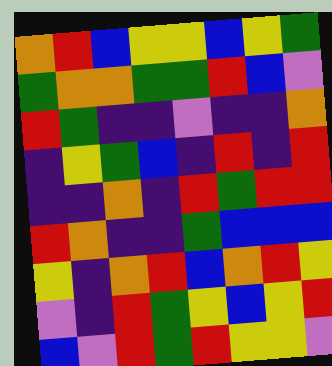[["orange", "red", "blue", "yellow", "yellow", "blue", "yellow", "green"], ["green", "orange", "orange", "green", "green", "red", "blue", "violet"], ["red", "green", "indigo", "indigo", "violet", "indigo", "indigo", "orange"], ["indigo", "yellow", "green", "blue", "indigo", "red", "indigo", "red"], ["indigo", "indigo", "orange", "indigo", "red", "green", "red", "red"], ["red", "orange", "indigo", "indigo", "green", "blue", "blue", "blue"], ["yellow", "indigo", "orange", "red", "blue", "orange", "red", "yellow"], ["violet", "indigo", "red", "green", "yellow", "blue", "yellow", "red"], ["blue", "violet", "red", "green", "red", "yellow", "yellow", "violet"]]